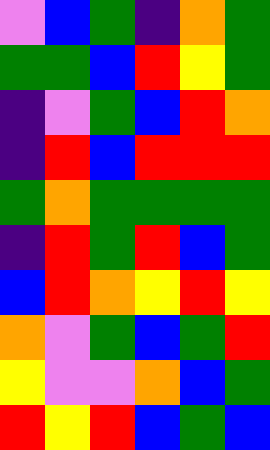[["violet", "blue", "green", "indigo", "orange", "green"], ["green", "green", "blue", "red", "yellow", "green"], ["indigo", "violet", "green", "blue", "red", "orange"], ["indigo", "red", "blue", "red", "red", "red"], ["green", "orange", "green", "green", "green", "green"], ["indigo", "red", "green", "red", "blue", "green"], ["blue", "red", "orange", "yellow", "red", "yellow"], ["orange", "violet", "green", "blue", "green", "red"], ["yellow", "violet", "violet", "orange", "blue", "green"], ["red", "yellow", "red", "blue", "green", "blue"]]